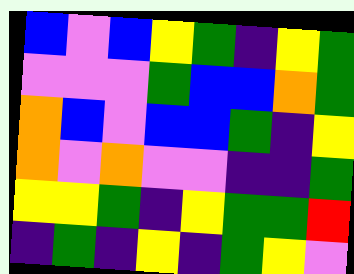[["blue", "violet", "blue", "yellow", "green", "indigo", "yellow", "green"], ["violet", "violet", "violet", "green", "blue", "blue", "orange", "green"], ["orange", "blue", "violet", "blue", "blue", "green", "indigo", "yellow"], ["orange", "violet", "orange", "violet", "violet", "indigo", "indigo", "green"], ["yellow", "yellow", "green", "indigo", "yellow", "green", "green", "red"], ["indigo", "green", "indigo", "yellow", "indigo", "green", "yellow", "violet"]]